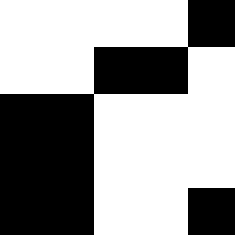[["white", "white", "white", "white", "black"], ["white", "white", "black", "black", "white"], ["black", "black", "white", "white", "white"], ["black", "black", "white", "white", "white"], ["black", "black", "white", "white", "black"]]